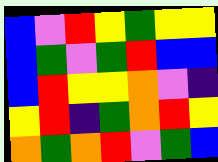[["blue", "violet", "red", "yellow", "green", "yellow", "yellow"], ["blue", "green", "violet", "green", "red", "blue", "blue"], ["blue", "red", "yellow", "yellow", "orange", "violet", "indigo"], ["yellow", "red", "indigo", "green", "orange", "red", "yellow"], ["orange", "green", "orange", "red", "violet", "green", "blue"]]